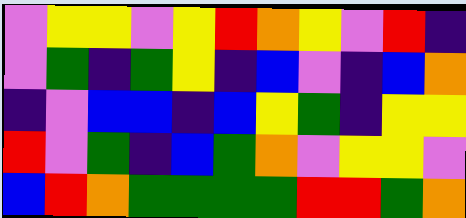[["violet", "yellow", "yellow", "violet", "yellow", "red", "orange", "yellow", "violet", "red", "indigo"], ["violet", "green", "indigo", "green", "yellow", "indigo", "blue", "violet", "indigo", "blue", "orange"], ["indigo", "violet", "blue", "blue", "indigo", "blue", "yellow", "green", "indigo", "yellow", "yellow"], ["red", "violet", "green", "indigo", "blue", "green", "orange", "violet", "yellow", "yellow", "violet"], ["blue", "red", "orange", "green", "green", "green", "green", "red", "red", "green", "orange"]]